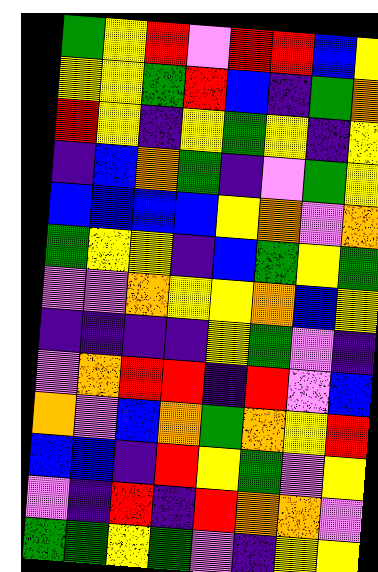[["green", "yellow", "red", "violet", "red", "red", "blue", "yellow"], ["yellow", "yellow", "green", "red", "blue", "indigo", "green", "orange"], ["red", "yellow", "indigo", "yellow", "green", "yellow", "indigo", "yellow"], ["indigo", "blue", "orange", "green", "indigo", "violet", "green", "yellow"], ["blue", "blue", "blue", "blue", "yellow", "orange", "violet", "orange"], ["green", "yellow", "yellow", "indigo", "blue", "green", "yellow", "green"], ["violet", "violet", "orange", "yellow", "yellow", "orange", "blue", "yellow"], ["indigo", "indigo", "indigo", "indigo", "yellow", "green", "violet", "indigo"], ["violet", "orange", "red", "red", "indigo", "red", "violet", "blue"], ["orange", "violet", "blue", "orange", "green", "orange", "yellow", "red"], ["blue", "blue", "indigo", "red", "yellow", "green", "violet", "yellow"], ["violet", "indigo", "red", "indigo", "red", "orange", "orange", "violet"], ["green", "green", "yellow", "green", "violet", "indigo", "yellow", "yellow"]]